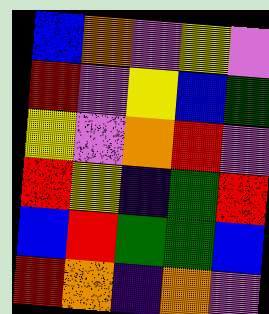[["blue", "orange", "violet", "yellow", "violet"], ["red", "violet", "yellow", "blue", "green"], ["yellow", "violet", "orange", "red", "violet"], ["red", "yellow", "indigo", "green", "red"], ["blue", "red", "green", "green", "blue"], ["red", "orange", "indigo", "orange", "violet"]]